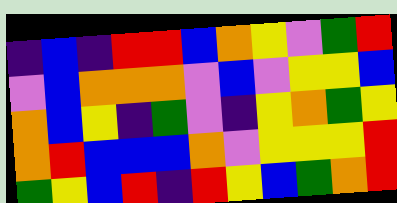[["indigo", "blue", "indigo", "red", "red", "blue", "orange", "yellow", "violet", "green", "red"], ["violet", "blue", "orange", "orange", "orange", "violet", "blue", "violet", "yellow", "yellow", "blue"], ["orange", "blue", "yellow", "indigo", "green", "violet", "indigo", "yellow", "orange", "green", "yellow"], ["orange", "red", "blue", "blue", "blue", "orange", "violet", "yellow", "yellow", "yellow", "red"], ["green", "yellow", "blue", "red", "indigo", "red", "yellow", "blue", "green", "orange", "red"]]